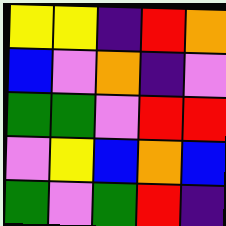[["yellow", "yellow", "indigo", "red", "orange"], ["blue", "violet", "orange", "indigo", "violet"], ["green", "green", "violet", "red", "red"], ["violet", "yellow", "blue", "orange", "blue"], ["green", "violet", "green", "red", "indigo"]]